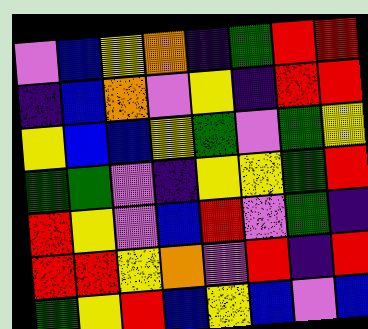[["violet", "blue", "yellow", "orange", "indigo", "green", "red", "red"], ["indigo", "blue", "orange", "violet", "yellow", "indigo", "red", "red"], ["yellow", "blue", "blue", "yellow", "green", "violet", "green", "yellow"], ["green", "green", "violet", "indigo", "yellow", "yellow", "green", "red"], ["red", "yellow", "violet", "blue", "red", "violet", "green", "indigo"], ["red", "red", "yellow", "orange", "violet", "red", "indigo", "red"], ["green", "yellow", "red", "blue", "yellow", "blue", "violet", "blue"]]